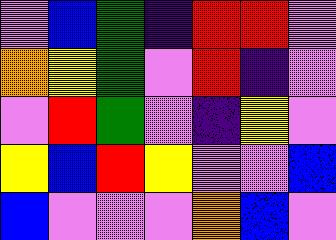[["violet", "blue", "green", "indigo", "red", "red", "violet"], ["orange", "yellow", "green", "violet", "red", "indigo", "violet"], ["violet", "red", "green", "violet", "indigo", "yellow", "violet"], ["yellow", "blue", "red", "yellow", "violet", "violet", "blue"], ["blue", "violet", "violet", "violet", "orange", "blue", "violet"]]